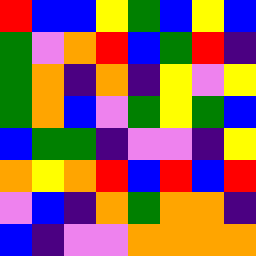[["red", "blue", "blue", "yellow", "green", "blue", "yellow", "blue"], ["green", "violet", "orange", "red", "blue", "green", "red", "indigo"], ["green", "orange", "indigo", "orange", "indigo", "yellow", "violet", "yellow"], ["green", "orange", "blue", "violet", "green", "yellow", "green", "blue"], ["blue", "green", "green", "indigo", "violet", "violet", "indigo", "yellow"], ["orange", "yellow", "orange", "red", "blue", "red", "blue", "red"], ["violet", "blue", "indigo", "orange", "green", "orange", "orange", "indigo"], ["blue", "indigo", "violet", "violet", "orange", "orange", "orange", "orange"]]